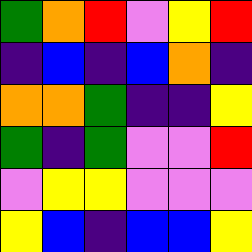[["green", "orange", "red", "violet", "yellow", "red"], ["indigo", "blue", "indigo", "blue", "orange", "indigo"], ["orange", "orange", "green", "indigo", "indigo", "yellow"], ["green", "indigo", "green", "violet", "violet", "red"], ["violet", "yellow", "yellow", "violet", "violet", "violet"], ["yellow", "blue", "indigo", "blue", "blue", "yellow"]]